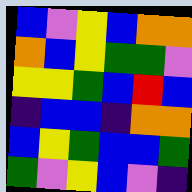[["blue", "violet", "yellow", "blue", "orange", "orange"], ["orange", "blue", "yellow", "green", "green", "violet"], ["yellow", "yellow", "green", "blue", "red", "blue"], ["indigo", "blue", "blue", "indigo", "orange", "orange"], ["blue", "yellow", "green", "blue", "blue", "green"], ["green", "violet", "yellow", "blue", "violet", "indigo"]]